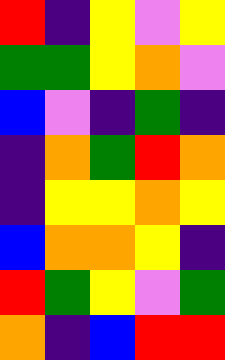[["red", "indigo", "yellow", "violet", "yellow"], ["green", "green", "yellow", "orange", "violet"], ["blue", "violet", "indigo", "green", "indigo"], ["indigo", "orange", "green", "red", "orange"], ["indigo", "yellow", "yellow", "orange", "yellow"], ["blue", "orange", "orange", "yellow", "indigo"], ["red", "green", "yellow", "violet", "green"], ["orange", "indigo", "blue", "red", "red"]]